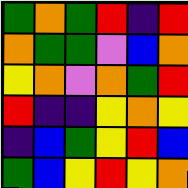[["green", "orange", "green", "red", "indigo", "red"], ["orange", "green", "green", "violet", "blue", "orange"], ["yellow", "orange", "violet", "orange", "green", "red"], ["red", "indigo", "indigo", "yellow", "orange", "yellow"], ["indigo", "blue", "green", "yellow", "red", "blue"], ["green", "blue", "yellow", "red", "yellow", "orange"]]